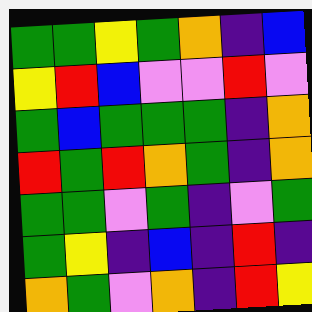[["green", "green", "yellow", "green", "orange", "indigo", "blue"], ["yellow", "red", "blue", "violet", "violet", "red", "violet"], ["green", "blue", "green", "green", "green", "indigo", "orange"], ["red", "green", "red", "orange", "green", "indigo", "orange"], ["green", "green", "violet", "green", "indigo", "violet", "green"], ["green", "yellow", "indigo", "blue", "indigo", "red", "indigo"], ["orange", "green", "violet", "orange", "indigo", "red", "yellow"]]